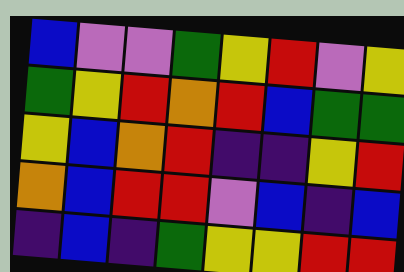[["blue", "violet", "violet", "green", "yellow", "red", "violet", "yellow"], ["green", "yellow", "red", "orange", "red", "blue", "green", "green"], ["yellow", "blue", "orange", "red", "indigo", "indigo", "yellow", "red"], ["orange", "blue", "red", "red", "violet", "blue", "indigo", "blue"], ["indigo", "blue", "indigo", "green", "yellow", "yellow", "red", "red"]]